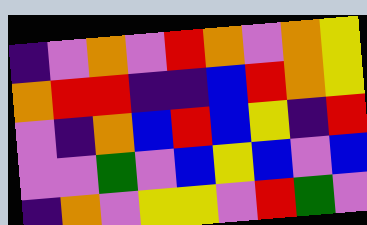[["indigo", "violet", "orange", "violet", "red", "orange", "violet", "orange", "yellow"], ["orange", "red", "red", "indigo", "indigo", "blue", "red", "orange", "yellow"], ["violet", "indigo", "orange", "blue", "red", "blue", "yellow", "indigo", "red"], ["violet", "violet", "green", "violet", "blue", "yellow", "blue", "violet", "blue"], ["indigo", "orange", "violet", "yellow", "yellow", "violet", "red", "green", "violet"]]